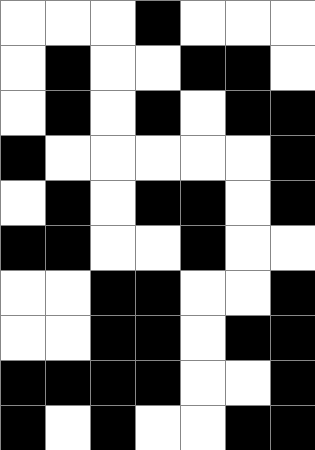[["white", "white", "white", "black", "white", "white", "white"], ["white", "black", "white", "white", "black", "black", "white"], ["white", "black", "white", "black", "white", "black", "black"], ["black", "white", "white", "white", "white", "white", "black"], ["white", "black", "white", "black", "black", "white", "black"], ["black", "black", "white", "white", "black", "white", "white"], ["white", "white", "black", "black", "white", "white", "black"], ["white", "white", "black", "black", "white", "black", "black"], ["black", "black", "black", "black", "white", "white", "black"], ["black", "white", "black", "white", "white", "black", "black"]]